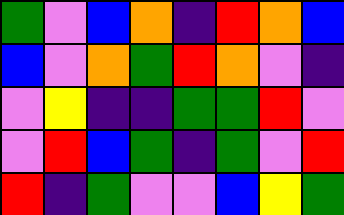[["green", "violet", "blue", "orange", "indigo", "red", "orange", "blue"], ["blue", "violet", "orange", "green", "red", "orange", "violet", "indigo"], ["violet", "yellow", "indigo", "indigo", "green", "green", "red", "violet"], ["violet", "red", "blue", "green", "indigo", "green", "violet", "red"], ["red", "indigo", "green", "violet", "violet", "blue", "yellow", "green"]]